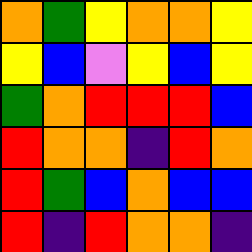[["orange", "green", "yellow", "orange", "orange", "yellow"], ["yellow", "blue", "violet", "yellow", "blue", "yellow"], ["green", "orange", "red", "red", "red", "blue"], ["red", "orange", "orange", "indigo", "red", "orange"], ["red", "green", "blue", "orange", "blue", "blue"], ["red", "indigo", "red", "orange", "orange", "indigo"]]